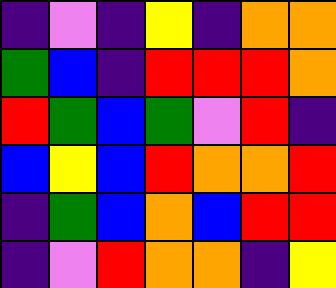[["indigo", "violet", "indigo", "yellow", "indigo", "orange", "orange"], ["green", "blue", "indigo", "red", "red", "red", "orange"], ["red", "green", "blue", "green", "violet", "red", "indigo"], ["blue", "yellow", "blue", "red", "orange", "orange", "red"], ["indigo", "green", "blue", "orange", "blue", "red", "red"], ["indigo", "violet", "red", "orange", "orange", "indigo", "yellow"]]